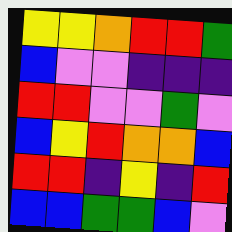[["yellow", "yellow", "orange", "red", "red", "green"], ["blue", "violet", "violet", "indigo", "indigo", "indigo"], ["red", "red", "violet", "violet", "green", "violet"], ["blue", "yellow", "red", "orange", "orange", "blue"], ["red", "red", "indigo", "yellow", "indigo", "red"], ["blue", "blue", "green", "green", "blue", "violet"]]